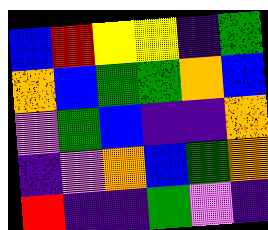[["blue", "red", "yellow", "yellow", "indigo", "green"], ["orange", "blue", "green", "green", "orange", "blue"], ["violet", "green", "blue", "indigo", "indigo", "orange"], ["indigo", "violet", "orange", "blue", "green", "orange"], ["red", "indigo", "indigo", "green", "violet", "indigo"]]